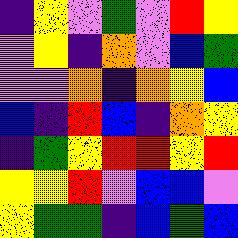[["indigo", "yellow", "violet", "green", "violet", "red", "yellow"], ["violet", "yellow", "indigo", "orange", "violet", "blue", "green"], ["violet", "violet", "orange", "indigo", "orange", "yellow", "blue"], ["blue", "indigo", "red", "blue", "indigo", "orange", "yellow"], ["indigo", "green", "yellow", "red", "red", "yellow", "red"], ["yellow", "yellow", "red", "violet", "blue", "blue", "violet"], ["yellow", "green", "green", "indigo", "blue", "green", "blue"]]